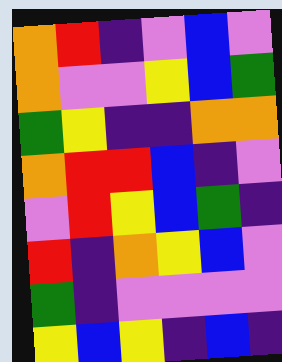[["orange", "red", "indigo", "violet", "blue", "violet"], ["orange", "violet", "violet", "yellow", "blue", "green"], ["green", "yellow", "indigo", "indigo", "orange", "orange"], ["orange", "red", "red", "blue", "indigo", "violet"], ["violet", "red", "yellow", "blue", "green", "indigo"], ["red", "indigo", "orange", "yellow", "blue", "violet"], ["green", "indigo", "violet", "violet", "violet", "violet"], ["yellow", "blue", "yellow", "indigo", "blue", "indigo"]]